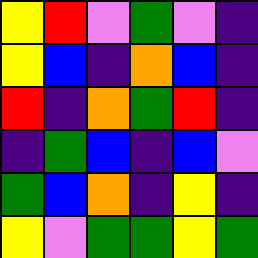[["yellow", "red", "violet", "green", "violet", "indigo"], ["yellow", "blue", "indigo", "orange", "blue", "indigo"], ["red", "indigo", "orange", "green", "red", "indigo"], ["indigo", "green", "blue", "indigo", "blue", "violet"], ["green", "blue", "orange", "indigo", "yellow", "indigo"], ["yellow", "violet", "green", "green", "yellow", "green"]]